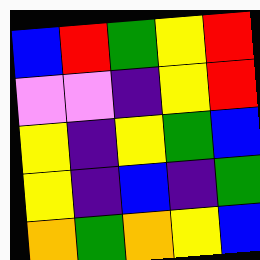[["blue", "red", "green", "yellow", "red"], ["violet", "violet", "indigo", "yellow", "red"], ["yellow", "indigo", "yellow", "green", "blue"], ["yellow", "indigo", "blue", "indigo", "green"], ["orange", "green", "orange", "yellow", "blue"]]